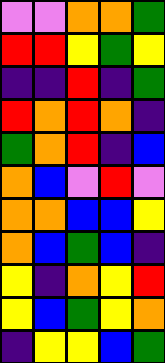[["violet", "violet", "orange", "orange", "green"], ["red", "red", "yellow", "green", "yellow"], ["indigo", "indigo", "red", "indigo", "green"], ["red", "orange", "red", "orange", "indigo"], ["green", "orange", "red", "indigo", "blue"], ["orange", "blue", "violet", "red", "violet"], ["orange", "orange", "blue", "blue", "yellow"], ["orange", "blue", "green", "blue", "indigo"], ["yellow", "indigo", "orange", "yellow", "red"], ["yellow", "blue", "green", "yellow", "orange"], ["indigo", "yellow", "yellow", "blue", "green"]]